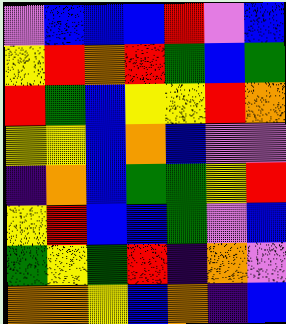[["violet", "blue", "blue", "blue", "red", "violet", "blue"], ["yellow", "red", "orange", "red", "green", "blue", "green"], ["red", "green", "blue", "yellow", "yellow", "red", "orange"], ["yellow", "yellow", "blue", "orange", "blue", "violet", "violet"], ["indigo", "orange", "blue", "green", "green", "yellow", "red"], ["yellow", "red", "blue", "blue", "green", "violet", "blue"], ["green", "yellow", "green", "red", "indigo", "orange", "violet"], ["orange", "orange", "yellow", "blue", "orange", "indigo", "blue"]]